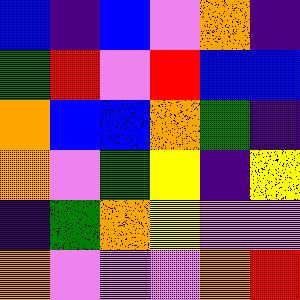[["blue", "indigo", "blue", "violet", "orange", "indigo"], ["green", "red", "violet", "red", "blue", "blue"], ["orange", "blue", "blue", "orange", "green", "indigo"], ["orange", "violet", "green", "yellow", "indigo", "yellow"], ["indigo", "green", "orange", "yellow", "violet", "violet"], ["orange", "violet", "violet", "violet", "orange", "red"]]